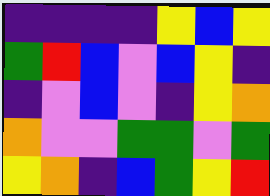[["indigo", "indigo", "indigo", "indigo", "yellow", "blue", "yellow"], ["green", "red", "blue", "violet", "blue", "yellow", "indigo"], ["indigo", "violet", "blue", "violet", "indigo", "yellow", "orange"], ["orange", "violet", "violet", "green", "green", "violet", "green"], ["yellow", "orange", "indigo", "blue", "green", "yellow", "red"]]